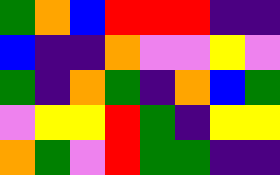[["green", "orange", "blue", "red", "red", "red", "indigo", "indigo"], ["blue", "indigo", "indigo", "orange", "violet", "violet", "yellow", "violet"], ["green", "indigo", "orange", "green", "indigo", "orange", "blue", "green"], ["violet", "yellow", "yellow", "red", "green", "indigo", "yellow", "yellow"], ["orange", "green", "violet", "red", "green", "green", "indigo", "indigo"]]